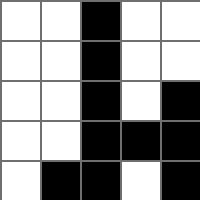[["white", "white", "black", "white", "white"], ["white", "white", "black", "white", "white"], ["white", "white", "black", "white", "black"], ["white", "white", "black", "black", "black"], ["white", "black", "black", "white", "black"]]